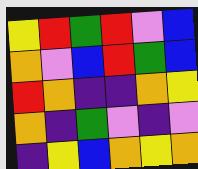[["yellow", "red", "green", "red", "violet", "blue"], ["orange", "violet", "blue", "red", "green", "blue"], ["red", "orange", "indigo", "indigo", "orange", "yellow"], ["orange", "indigo", "green", "violet", "indigo", "violet"], ["indigo", "yellow", "blue", "orange", "yellow", "orange"]]